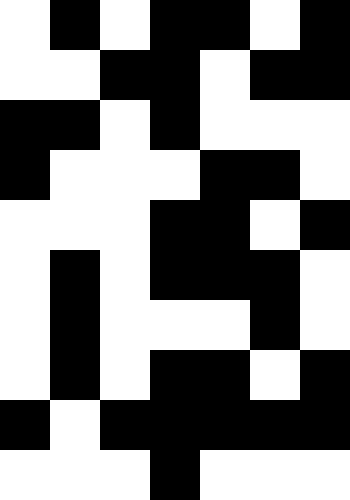[["white", "black", "white", "black", "black", "white", "black"], ["white", "white", "black", "black", "white", "black", "black"], ["black", "black", "white", "black", "white", "white", "white"], ["black", "white", "white", "white", "black", "black", "white"], ["white", "white", "white", "black", "black", "white", "black"], ["white", "black", "white", "black", "black", "black", "white"], ["white", "black", "white", "white", "white", "black", "white"], ["white", "black", "white", "black", "black", "white", "black"], ["black", "white", "black", "black", "black", "black", "black"], ["white", "white", "white", "black", "white", "white", "white"]]